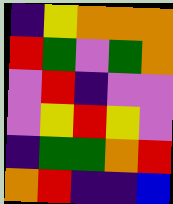[["indigo", "yellow", "orange", "orange", "orange"], ["red", "green", "violet", "green", "orange"], ["violet", "red", "indigo", "violet", "violet"], ["violet", "yellow", "red", "yellow", "violet"], ["indigo", "green", "green", "orange", "red"], ["orange", "red", "indigo", "indigo", "blue"]]